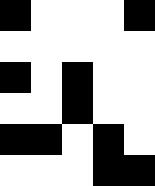[["black", "white", "white", "white", "black"], ["white", "white", "white", "white", "white"], ["black", "white", "black", "white", "white"], ["white", "white", "black", "white", "white"], ["black", "black", "white", "black", "white"], ["white", "white", "white", "black", "black"]]